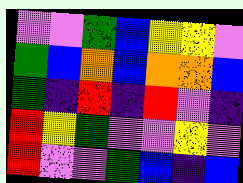[["violet", "violet", "green", "blue", "yellow", "yellow", "violet"], ["green", "blue", "orange", "blue", "orange", "orange", "blue"], ["green", "indigo", "red", "indigo", "red", "violet", "indigo"], ["red", "yellow", "green", "violet", "violet", "yellow", "violet"], ["red", "violet", "violet", "green", "blue", "indigo", "blue"]]